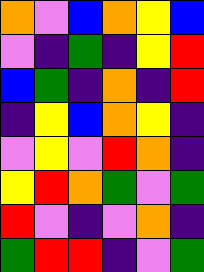[["orange", "violet", "blue", "orange", "yellow", "blue"], ["violet", "indigo", "green", "indigo", "yellow", "red"], ["blue", "green", "indigo", "orange", "indigo", "red"], ["indigo", "yellow", "blue", "orange", "yellow", "indigo"], ["violet", "yellow", "violet", "red", "orange", "indigo"], ["yellow", "red", "orange", "green", "violet", "green"], ["red", "violet", "indigo", "violet", "orange", "indigo"], ["green", "red", "red", "indigo", "violet", "green"]]